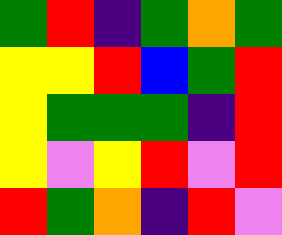[["green", "red", "indigo", "green", "orange", "green"], ["yellow", "yellow", "red", "blue", "green", "red"], ["yellow", "green", "green", "green", "indigo", "red"], ["yellow", "violet", "yellow", "red", "violet", "red"], ["red", "green", "orange", "indigo", "red", "violet"]]